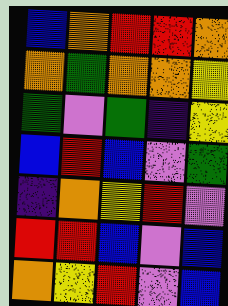[["blue", "orange", "red", "red", "orange"], ["orange", "green", "orange", "orange", "yellow"], ["green", "violet", "green", "indigo", "yellow"], ["blue", "red", "blue", "violet", "green"], ["indigo", "orange", "yellow", "red", "violet"], ["red", "red", "blue", "violet", "blue"], ["orange", "yellow", "red", "violet", "blue"]]